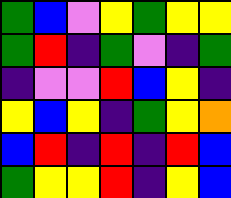[["green", "blue", "violet", "yellow", "green", "yellow", "yellow"], ["green", "red", "indigo", "green", "violet", "indigo", "green"], ["indigo", "violet", "violet", "red", "blue", "yellow", "indigo"], ["yellow", "blue", "yellow", "indigo", "green", "yellow", "orange"], ["blue", "red", "indigo", "red", "indigo", "red", "blue"], ["green", "yellow", "yellow", "red", "indigo", "yellow", "blue"]]